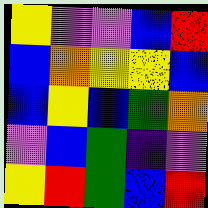[["yellow", "violet", "violet", "blue", "red"], ["blue", "orange", "yellow", "yellow", "blue"], ["blue", "yellow", "blue", "green", "orange"], ["violet", "blue", "green", "indigo", "violet"], ["yellow", "red", "green", "blue", "red"]]